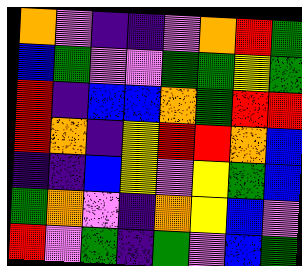[["orange", "violet", "indigo", "indigo", "violet", "orange", "red", "green"], ["blue", "green", "violet", "violet", "green", "green", "yellow", "green"], ["red", "indigo", "blue", "blue", "orange", "green", "red", "red"], ["red", "orange", "indigo", "yellow", "red", "red", "orange", "blue"], ["indigo", "indigo", "blue", "yellow", "violet", "yellow", "green", "blue"], ["green", "orange", "violet", "indigo", "orange", "yellow", "blue", "violet"], ["red", "violet", "green", "indigo", "green", "violet", "blue", "green"]]